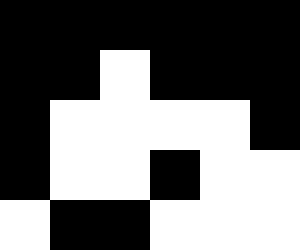[["black", "black", "black", "black", "black", "black"], ["black", "black", "white", "black", "black", "black"], ["black", "white", "white", "white", "white", "black"], ["black", "white", "white", "black", "white", "white"], ["white", "black", "black", "white", "white", "white"]]